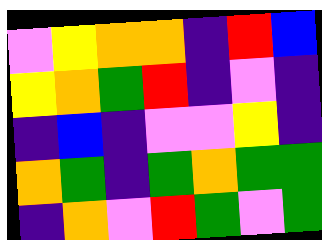[["violet", "yellow", "orange", "orange", "indigo", "red", "blue"], ["yellow", "orange", "green", "red", "indigo", "violet", "indigo"], ["indigo", "blue", "indigo", "violet", "violet", "yellow", "indigo"], ["orange", "green", "indigo", "green", "orange", "green", "green"], ["indigo", "orange", "violet", "red", "green", "violet", "green"]]